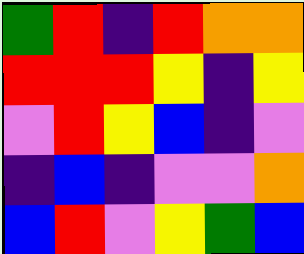[["green", "red", "indigo", "red", "orange", "orange"], ["red", "red", "red", "yellow", "indigo", "yellow"], ["violet", "red", "yellow", "blue", "indigo", "violet"], ["indigo", "blue", "indigo", "violet", "violet", "orange"], ["blue", "red", "violet", "yellow", "green", "blue"]]